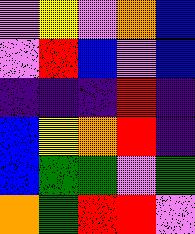[["violet", "yellow", "violet", "orange", "blue"], ["violet", "red", "blue", "violet", "blue"], ["indigo", "indigo", "indigo", "red", "indigo"], ["blue", "yellow", "orange", "red", "indigo"], ["blue", "green", "green", "violet", "green"], ["orange", "green", "red", "red", "violet"]]